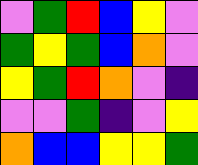[["violet", "green", "red", "blue", "yellow", "violet"], ["green", "yellow", "green", "blue", "orange", "violet"], ["yellow", "green", "red", "orange", "violet", "indigo"], ["violet", "violet", "green", "indigo", "violet", "yellow"], ["orange", "blue", "blue", "yellow", "yellow", "green"]]